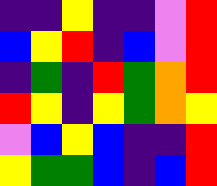[["indigo", "indigo", "yellow", "indigo", "indigo", "violet", "red"], ["blue", "yellow", "red", "indigo", "blue", "violet", "red"], ["indigo", "green", "indigo", "red", "green", "orange", "red"], ["red", "yellow", "indigo", "yellow", "green", "orange", "yellow"], ["violet", "blue", "yellow", "blue", "indigo", "indigo", "red"], ["yellow", "green", "green", "blue", "indigo", "blue", "red"]]